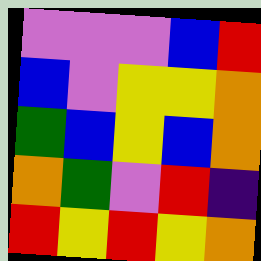[["violet", "violet", "violet", "blue", "red"], ["blue", "violet", "yellow", "yellow", "orange"], ["green", "blue", "yellow", "blue", "orange"], ["orange", "green", "violet", "red", "indigo"], ["red", "yellow", "red", "yellow", "orange"]]